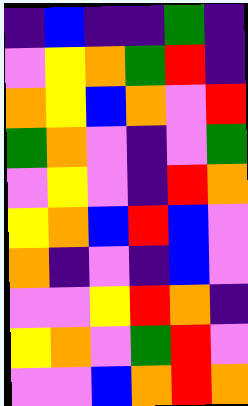[["indigo", "blue", "indigo", "indigo", "green", "indigo"], ["violet", "yellow", "orange", "green", "red", "indigo"], ["orange", "yellow", "blue", "orange", "violet", "red"], ["green", "orange", "violet", "indigo", "violet", "green"], ["violet", "yellow", "violet", "indigo", "red", "orange"], ["yellow", "orange", "blue", "red", "blue", "violet"], ["orange", "indigo", "violet", "indigo", "blue", "violet"], ["violet", "violet", "yellow", "red", "orange", "indigo"], ["yellow", "orange", "violet", "green", "red", "violet"], ["violet", "violet", "blue", "orange", "red", "orange"]]